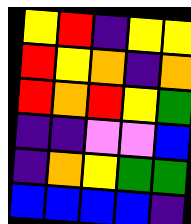[["yellow", "red", "indigo", "yellow", "yellow"], ["red", "yellow", "orange", "indigo", "orange"], ["red", "orange", "red", "yellow", "green"], ["indigo", "indigo", "violet", "violet", "blue"], ["indigo", "orange", "yellow", "green", "green"], ["blue", "blue", "blue", "blue", "indigo"]]